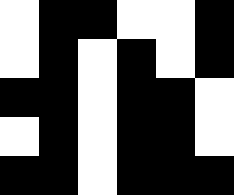[["white", "black", "black", "white", "white", "black"], ["white", "black", "white", "black", "white", "black"], ["black", "black", "white", "black", "black", "white"], ["white", "black", "white", "black", "black", "white"], ["black", "black", "white", "black", "black", "black"]]